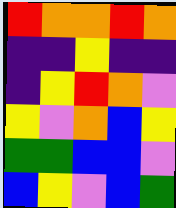[["red", "orange", "orange", "red", "orange"], ["indigo", "indigo", "yellow", "indigo", "indigo"], ["indigo", "yellow", "red", "orange", "violet"], ["yellow", "violet", "orange", "blue", "yellow"], ["green", "green", "blue", "blue", "violet"], ["blue", "yellow", "violet", "blue", "green"]]